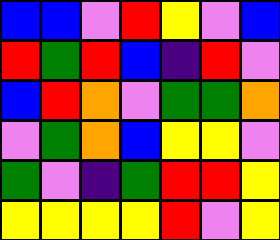[["blue", "blue", "violet", "red", "yellow", "violet", "blue"], ["red", "green", "red", "blue", "indigo", "red", "violet"], ["blue", "red", "orange", "violet", "green", "green", "orange"], ["violet", "green", "orange", "blue", "yellow", "yellow", "violet"], ["green", "violet", "indigo", "green", "red", "red", "yellow"], ["yellow", "yellow", "yellow", "yellow", "red", "violet", "yellow"]]